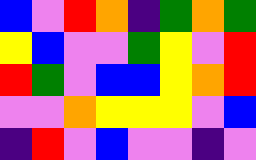[["blue", "violet", "red", "orange", "indigo", "green", "orange", "green"], ["yellow", "blue", "violet", "violet", "green", "yellow", "violet", "red"], ["red", "green", "violet", "blue", "blue", "yellow", "orange", "red"], ["violet", "violet", "orange", "yellow", "yellow", "yellow", "violet", "blue"], ["indigo", "red", "violet", "blue", "violet", "violet", "indigo", "violet"]]